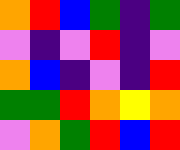[["orange", "red", "blue", "green", "indigo", "green"], ["violet", "indigo", "violet", "red", "indigo", "violet"], ["orange", "blue", "indigo", "violet", "indigo", "red"], ["green", "green", "red", "orange", "yellow", "orange"], ["violet", "orange", "green", "red", "blue", "red"]]